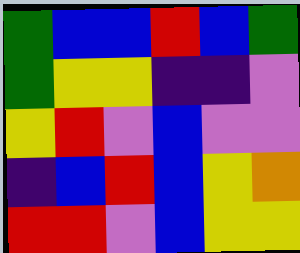[["green", "blue", "blue", "red", "blue", "green"], ["green", "yellow", "yellow", "indigo", "indigo", "violet"], ["yellow", "red", "violet", "blue", "violet", "violet"], ["indigo", "blue", "red", "blue", "yellow", "orange"], ["red", "red", "violet", "blue", "yellow", "yellow"]]